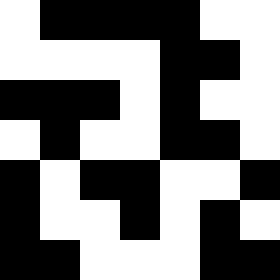[["white", "black", "black", "black", "black", "white", "white"], ["white", "white", "white", "white", "black", "black", "white"], ["black", "black", "black", "white", "black", "white", "white"], ["white", "black", "white", "white", "black", "black", "white"], ["black", "white", "black", "black", "white", "white", "black"], ["black", "white", "white", "black", "white", "black", "white"], ["black", "black", "white", "white", "white", "black", "black"]]